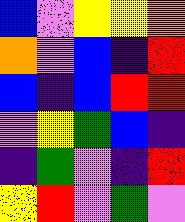[["blue", "violet", "yellow", "yellow", "orange"], ["orange", "violet", "blue", "indigo", "red"], ["blue", "indigo", "blue", "red", "red"], ["violet", "yellow", "green", "blue", "indigo"], ["indigo", "green", "violet", "indigo", "red"], ["yellow", "red", "violet", "green", "violet"]]